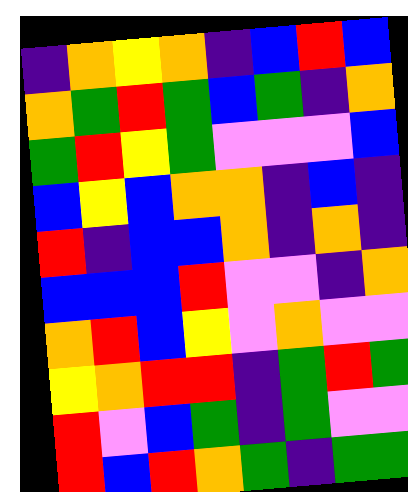[["indigo", "orange", "yellow", "orange", "indigo", "blue", "red", "blue"], ["orange", "green", "red", "green", "blue", "green", "indigo", "orange"], ["green", "red", "yellow", "green", "violet", "violet", "violet", "blue"], ["blue", "yellow", "blue", "orange", "orange", "indigo", "blue", "indigo"], ["red", "indigo", "blue", "blue", "orange", "indigo", "orange", "indigo"], ["blue", "blue", "blue", "red", "violet", "violet", "indigo", "orange"], ["orange", "red", "blue", "yellow", "violet", "orange", "violet", "violet"], ["yellow", "orange", "red", "red", "indigo", "green", "red", "green"], ["red", "violet", "blue", "green", "indigo", "green", "violet", "violet"], ["red", "blue", "red", "orange", "green", "indigo", "green", "green"]]